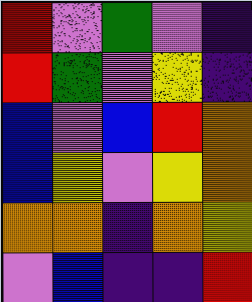[["red", "violet", "green", "violet", "indigo"], ["red", "green", "violet", "yellow", "indigo"], ["blue", "violet", "blue", "red", "orange"], ["blue", "yellow", "violet", "yellow", "orange"], ["orange", "orange", "indigo", "orange", "yellow"], ["violet", "blue", "indigo", "indigo", "red"]]